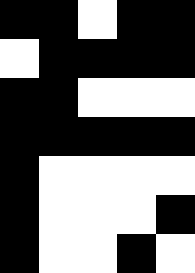[["black", "black", "white", "black", "black"], ["white", "black", "black", "black", "black"], ["black", "black", "white", "white", "white"], ["black", "black", "black", "black", "black"], ["black", "white", "white", "white", "white"], ["black", "white", "white", "white", "black"], ["black", "white", "white", "black", "white"]]